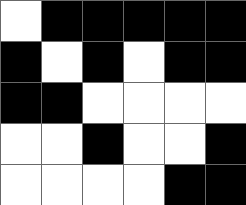[["white", "black", "black", "black", "black", "black"], ["black", "white", "black", "white", "black", "black"], ["black", "black", "white", "white", "white", "white"], ["white", "white", "black", "white", "white", "black"], ["white", "white", "white", "white", "black", "black"]]